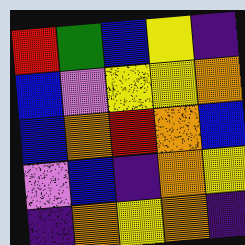[["red", "green", "blue", "yellow", "indigo"], ["blue", "violet", "yellow", "yellow", "orange"], ["blue", "orange", "red", "orange", "blue"], ["violet", "blue", "indigo", "orange", "yellow"], ["indigo", "orange", "yellow", "orange", "indigo"]]